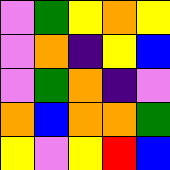[["violet", "green", "yellow", "orange", "yellow"], ["violet", "orange", "indigo", "yellow", "blue"], ["violet", "green", "orange", "indigo", "violet"], ["orange", "blue", "orange", "orange", "green"], ["yellow", "violet", "yellow", "red", "blue"]]